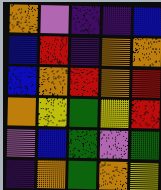[["orange", "violet", "indigo", "indigo", "blue"], ["blue", "red", "indigo", "orange", "orange"], ["blue", "orange", "red", "orange", "red"], ["orange", "yellow", "green", "yellow", "red"], ["violet", "blue", "green", "violet", "green"], ["indigo", "orange", "green", "orange", "yellow"]]